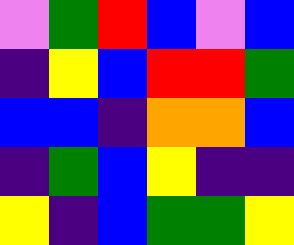[["violet", "green", "red", "blue", "violet", "blue"], ["indigo", "yellow", "blue", "red", "red", "green"], ["blue", "blue", "indigo", "orange", "orange", "blue"], ["indigo", "green", "blue", "yellow", "indigo", "indigo"], ["yellow", "indigo", "blue", "green", "green", "yellow"]]